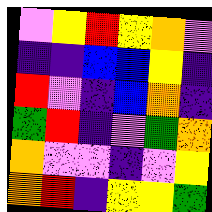[["violet", "yellow", "red", "yellow", "orange", "violet"], ["indigo", "indigo", "blue", "blue", "yellow", "indigo"], ["red", "violet", "indigo", "blue", "orange", "indigo"], ["green", "red", "indigo", "violet", "green", "orange"], ["orange", "violet", "violet", "indigo", "violet", "yellow"], ["orange", "red", "indigo", "yellow", "yellow", "green"]]